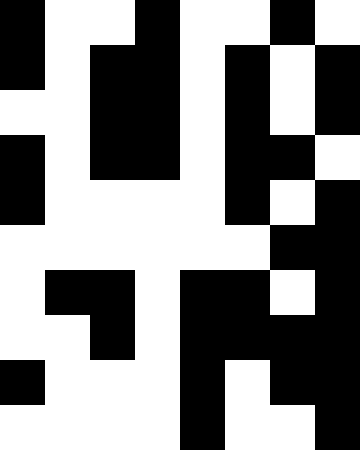[["black", "white", "white", "black", "white", "white", "black", "white"], ["black", "white", "black", "black", "white", "black", "white", "black"], ["white", "white", "black", "black", "white", "black", "white", "black"], ["black", "white", "black", "black", "white", "black", "black", "white"], ["black", "white", "white", "white", "white", "black", "white", "black"], ["white", "white", "white", "white", "white", "white", "black", "black"], ["white", "black", "black", "white", "black", "black", "white", "black"], ["white", "white", "black", "white", "black", "black", "black", "black"], ["black", "white", "white", "white", "black", "white", "black", "black"], ["white", "white", "white", "white", "black", "white", "white", "black"]]